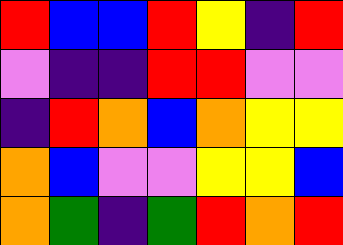[["red", "blue", "blue", "red", "yellow", "indigo", "red"], ["violet", "indigo", "indigo", "red", "red", "violet", "violet"], ["indigo", "red", "orange", "blue", "orange", "yellow", "yellow"], ["orange", "blue", "violet", "violet", "yellow", "yellow", "blue"], ["orange", "green", "indigo", "green", "red", "orange", "red"]]